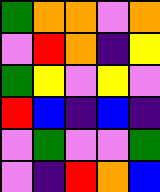[["green", "orange", "orange", "violet", "orange"], ["violet", "red", "orange", "indigo", "yellow"], ["green", "yellow", "violet", "yellow", "violet"], ["red", "blue", "indigo", "blue", "indigo"], ["violet", "green", "violet", "violet", "green"], ["violet", "indigo", "red", "orange", "blue"]]